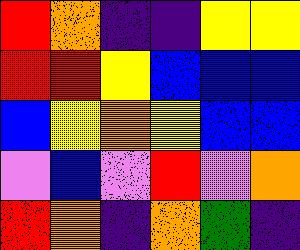[["red", "orange", "indigo", "indigo", "yellow", "yellow"], ["red", "red", "yellow", "blue", "blue", "blue"], ["blue", "yellow", "orange", "yellow", "blue", "blue"], ["violet", "blue", "violet", "red", "violet", "orange"], ["red", "orange", "indigo", "orange", "green", "indigo"]]